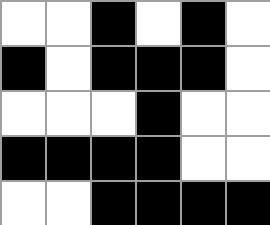[["white", "white", "black", "white", "black", "white"], ["black", "white", "black", "black", "black", "white"], ["white", "white", "white", "black", "white", "white"], ["black", "black", "black", "black", "white", "white"], ["white", "white", "black", "black", "black", "black"]]